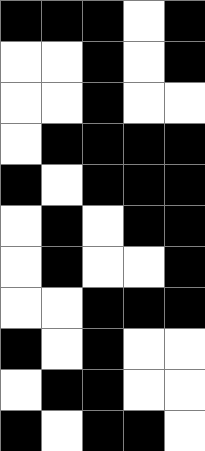[["black", "black", "black", "white", "black"], ["white", "white", "black", "white", "black"], ["white", "white", "black", "white", "white"], ["white", "black", "black", "black", "black"], ["black", "white", "black", "black", "black"], ["white", "black", "white", "black", "black"], ["white", "black", "white", "white", "black"], ["white", "white", "black", "black", "black"], ["black", "white", "black", "white", "white"], ["white", "black", "black", "white", "white"], ["black", "white", "black", "black", "white"]]